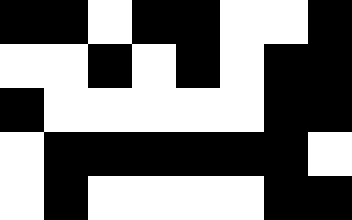[["black", "black", "white", "black", "black", "white", "white", "black"], ["white", "white", "black", "white", "black", "white", "black", "black"], ["black", "white", "white", "white", "white", "white", "black", "black"], ["white", "black", "black", "black", "black", "black", "black", "white"], ["white", "black", "white", "white", "white", "white", "black", "black"]]